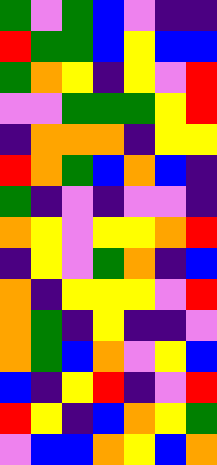[["green", "violet", "green", "blue", "violet", "indigo", "indigo"], ["red", "green", "green", "blue", "yellow", "blue", "blue"], ["green", "orange", "yellow", "indigo", "yellow", "violet", "red"], ["violet", "violet", "green", "green", "green", "yellow", "red"], ["indigo", "orange", "orange", "orange", "indigo", "yellow", "yellow"], ["red", "orange", "green", "blue", "orange", "blue", "indigo"], ["green", "indigo", "violet", "indigo", "violet", "violet", "indigo"], ["orange", "yellow", "violet", "yellow", "yellow", "orange", "red"], ["indigo", "yellow", "violet", "green", "orange", "indigo", "blue"], ["orange", "indigo", "yellow", "yellow", "yellow", "violet", "red"], ["orange", "green", "indigo", "yellow", "indigo", "indigo", "violet"], ["orange", "green", "blue", "orange", "violet", "yellow", "blue"], ["blue", "indigo", "yellow", "red", "indigo", "violet", "red"], ["red", "yellow", "indigo", "blue", "orange", "yellow", "green"], ["violet", "blue", "blue", "orange", "yellow", "blue", "orange"]]